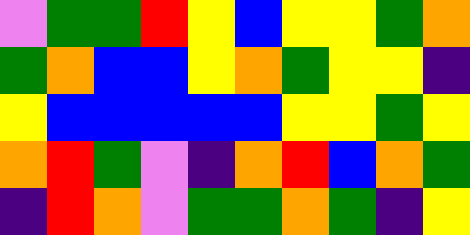[["violet", "green", "green", "red", "yellow", "blue", "yellow", "yellow", "green", "orange"], ["green", "orange", "blue", "blue", "yellow", "orange", "green", "yellow", "yellow", "indigo"], ["yellow", "blue", "blue", "blue", "blue", "blue", "yellow", "yellow", "green", "yellow"], ["orange", "red", "green", "violet", "indigo", "orange", "red", "blue", "orange", "green"], ["indigo", "red", "orange", "violet", "green", "green", "orange", "green", "indigo", "yellow"]]